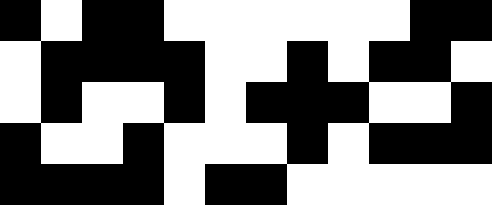[["black", "white", "black", "black", "white", "white", "white", "white", "white", "white", "black", "black"], ["white", "black", "black", "black", "black", "white", "white", "black", "white", "black", "black", "white"], ["white", "black", "white", "white", "black", "white", "black", "black", "black", "white", "white", "black"], ["black", "white", "white", "black", "white", "white", "white", "black", "white", "black", "black", "black"], ["black", "black", "black", "black", "white", "black", "black", "white", "white", "white", "white", "white"]]